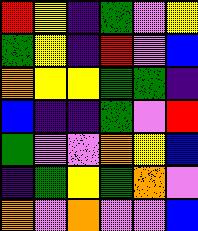[["red", "yellow", "indigo", "green", "violet", "yellow"], ["green", "yellow", "indigo", "red", "violet", "blue"], ["orange", "yellow", "yellow", "green", "green", "indigo"], ["blue", "indigo", "indigo", "green", "violet", "red"], ["green", "violet", "violet", "orange", "yellow", "blue"], ["indigo", "green", "yellow", "green", "orange", "violet"], ["orange", "violet", "orange", "violet", "violet", "blue"]]